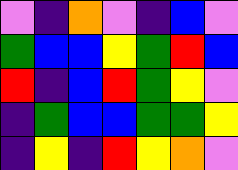[["violet", "indigo", "orange", "violet", "indigo", "blue", "violet"], ["green", "blue", "blue", "yellow", "green", "red", "blue"], ["red", "indigo", "blue", "red", "green", "yellow", "violet"], ["indigo", "green", "blue", "blue", "green", "green", "yellow"], ["indigo", "yellow", "indigo", "red", "yellow", "orange", "violet"]]